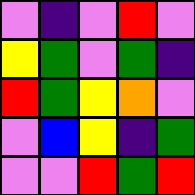[["violet", "indigo", "violet", "red", "violet"], ["yellow", "green", "violet", "green", "indigo"], ["red", "green", "yellow", "orange", "violet"], ["violet", "blue", "yellow", "indigo", "green"], ["violet", "violet", "red", "green", "red"]]